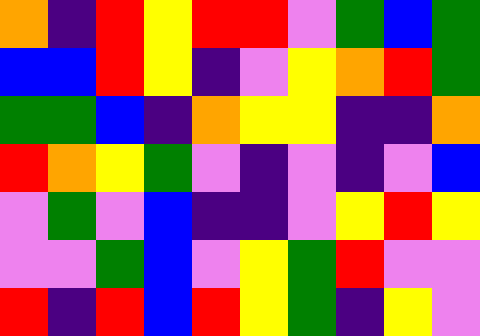[["orange", "indigo", "red", "yellow", "red", "red", "violet", "green", "blue", "green"], ["blue", "blue", "red", "yellow", "indigo", "violet", "yellow", "orange", "red", "green"], ["green", "green", "blue", "indigo", "orange", "yellow", "yellow", "indigo", "indigo", "orange"], ["red", "orange", "yellow", "green", "violet", "indigo", "violet", "indigo", "violet", "blue"], ["violet", "green", "violet", "blue", "indigo", "indigo", "violet", "yellow", "red", "yellow"], ["violet", "violet", "green", "blue", "violet", "yellow", "green", "red", "violet", "violet"], ["red", "indigo", "red", "blue", "red", "yellow", "green", "indigo", "yellow", "violet"]]